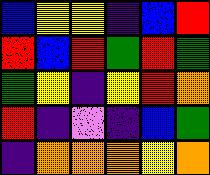[["blue", "yellow", "yellow", "indigo", "blue", "red"], ["red", "blue", "red", "green", "red", "green"], ["green", "yellow", "indigo", "yellow", "red", "orange"], ["red", "indigo", "violet", "indigo", "blue", "green"], ["indigo", "orange", "orange", "orange", "yellow", "orange"]]